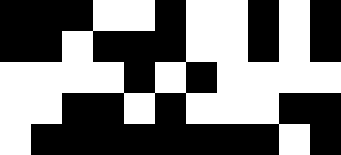[["black", "black", "black", "white", "white", "black", "white", "white", "black", "white", "black"], ["black", "black", "white", "black", "black", "black", "white", "white", "black", "white", "black"], ["white", "white", "white", "white", "black", "white", "black", "white", "white", "white", "white"], ["white", "white", "black", "black", "white", "black", "white", "white", "white", "black", "black"], ["white", "black", "black", "black", "black", "black", "black", "black", "black", "white", "black"]]